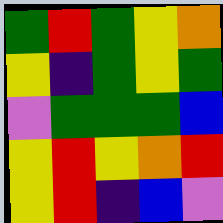[["green", "red", "green", "yellow", "orange"], ["yellow", "indigo", "green", "yellow", "green"], ["violet", "green", "green", "green", "blue"], ["yellow", "red", "yellow", "orange", "red"], ["yellow", "red", "indigo", "blue", "violet"]]